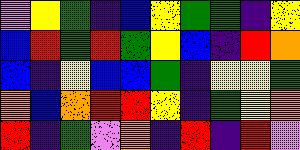[["violet", "yellow", "green", "indigo", "blue", "yellow", "green", "green", "indigo", "yellow"], ["blue", "red", "green", "red", "green", "yellow", "blue", "indigo", "red", "orange"], ["blue", "indigo", "yellow", "blue", "blue", "green", "indigo", "yellow", "yellow", "green"], ["orange", "blue", "orange", "red", "red", "yellow", "indigo", "green", "yellow", "orange"], ["red", "indigo", "green", "violet", "orange", "indigo", "red", "indigo", "red", "violet"]]